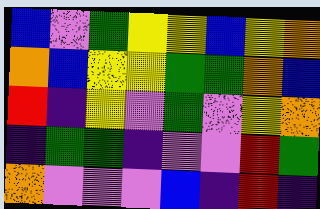[["blue", "violet", "green", "yellow", "yellow", "blue", "yellow", "orange"], ["orange", "blue", "yellow", "yellow", "green", "green", "orange", "blue"], ["red", "indigo", "yellow", "violet", "green", "violet", "yellow", "orange"], ["indigo", "green", "green", "indigo", "violet", "violet", "red", "green"], ["orange", "violet", "violet", "violet", "blue", "indigo", "red", "indigo"]]